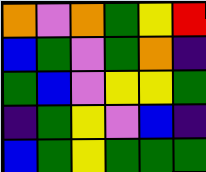[["orange", "violet", "orange", "green", "yellow", "red"], ["blue", "green", "violet", "green", "orange", "indigo"], ["green", "blue", "violet", "yellow", "yellow", "green"], ["indigo", "green", "yellow", "violet", "blue", "indigo"], ["blue", "green", "yellow", "green", "green", "green"]]